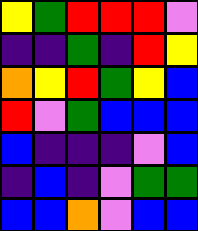[["yellow", "green", "red", "red", "red", "violet"], ["indigo", "indigo", "green", "indigo", "red", "yellow"], ["orange", "yellow", "red", "green", "yellow", "blue"], ["red", "violet", "green", "blue", "blue", "blue"], ["blue", "indigo", "indigo", "indigo", "violet", "blue"], ["indigo", "blue", "indigo", "violet", "green", "green"], ["blue", "blue", "orange", "violet", "blue", "blue"]]